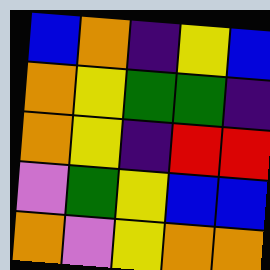[["blue", "orange", "indigo", "yellow", "blue"], ["orange", "yellow", "green", "green", "indigo"], ["orange", "yellow", "indigo", "red", "red"], ["violet", "green", "yellow", "blue", "blue"], ["orange", "violet", "yellow", "orange", "orange"]]